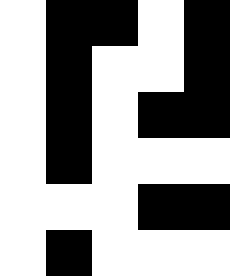[["white", "black", "black", "white", "black"], ["white", "black", "white", "white", "black"], ["white", "black", "white", "black", "black"], ["white", "black", "white", "white", "white"], ["white", "white", "white", "black", "black"], ["white", "black", "white", "white", "white"]]